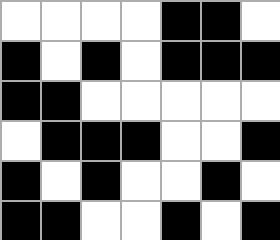[["white", "white", "white", "white", "black", "black", "white"], ["black", "white", "black", "white", "black", "black", "black"], ["black", "black", "white", "white", "white", "white", "white"], ["white", "black", "black", "black", "white", "white", "black"], ["black", "white", "black", "white", "white", "black", "white"], ["black", "black", "white", "white", "black", "white", "black"]]